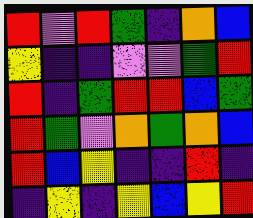[["red", "violet", "red", "green", "indigo", "orange", "blue"], ["yellow", "indigo", "indigo", "violet", "violet", "green", "red"], ["red", "indigo", "green", "red", "red", "blue", "green"], ["red", "green", "violet", "orange", "green", "orange", "blue"], ["red", "blue", "yellow", "indigo", "indigo", "red", "indigo"], ["indigo", "yellow", "indigo", "yellow", "blue", "yellow", "red"]]